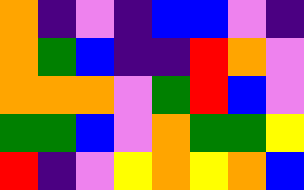[["orange", "indigo", "violet", "indigo", "blue", "blue", "violet", "indigo"], ["orange", "green", "blue", "indigo", "indigo", "red", "orange", "violet"], ["orange", "orange", "orange", "violet", "green", "red", "blue", "violet"], ["green", "green", "blue", "violet", "orange", "green", "green", "yellow"], ["red", "indigo", "violet", "yellow", "orange", "yellow", "orange", "blue"]]